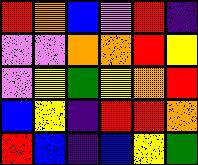[["red", "orange", "blue", "violet", "red", "indigo"], ["violet", "violet", "orange", "orange", "red", "yellow"], ["violet", "yellow", "green", "yellow", "orange", "red"], ["blue", "yellow", "indigo", "red", "red", "orange"], ["red", "blue", "indigo", "blue", "yellow", "green"]]